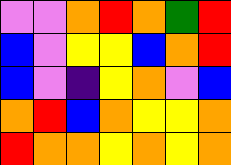[["violet", "violet", "orange", "red", "orange", "green", "red"], ["blue", "violet", "yellow", "yellow", "blue", "orange", "red"], ["blue", "violet", "indigo", "yellow", "orange", "violet", "blue"], ["orange", "red", "blue", "orange", "yellow", "yellow", "orange"], ["red", "orange", "orange", "yellow", "orange", "yellow", "orange"]]